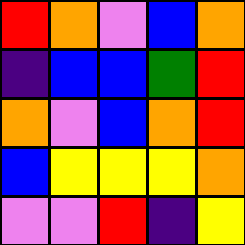[["red", "orange", "violet", "blue", "orange"], ["indigo", "blue", "blue", "green", "red"], ["orange", "violet", "blue", "orange", "red"], ["blue", "yellow", "yellow", "yellow", "orange"], ["violet", "violet", "red", "indigo", "yellow"]]